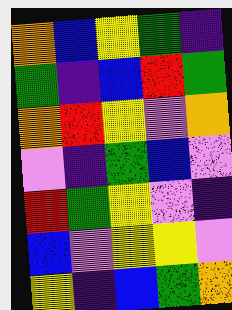[["orange", "blue", "yellow", "green", "indigo"], ["green", "indigo", "blue", "red", "green"], ["orange", "red", "yellow", "violet", "orange"], ["violet", "indigo", "green", "blue", "violet"], ["red", "green", "yellow", "violet", "indigo"], ["blue", "violet", "yellow", "yellow", "violet"], ["yellow", "indigo", "blue", "green", "orange"]]